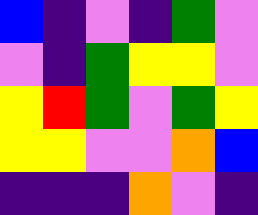[["blue", "indigo", "violet", "indigo", "green", "violet"], ["violet", "indigo", "green", "yellow", "yellow", "violet"], ["yellow", "red", "green", "violet", "green", "yellow"], ["yellow", "yellow", "violet", "violet", "orange", "blue"], ["indigo", "indigo", "indigo", "orange", "violet", "indigo"]]